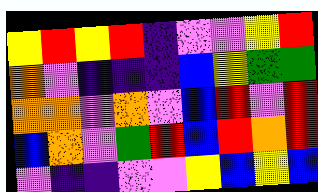[["yellow", "red", "yellow", "red", "indigo", "violet", "violet", "yellow", "red"], ["orange", "violet", "indigo", "indigo", "indigo", "blue", "yellow", "green", "green"], ["orange", "orange", "violet", "orange", "violet", "blue", "red", "violet", "red"], ["blue", "orange", "violet", "green", "red", "blue", "red", "orange", "red"], ["violet", "indigo", "indigo", "violet", "violet", "yellow", "blue", "yellow", "blue"]]